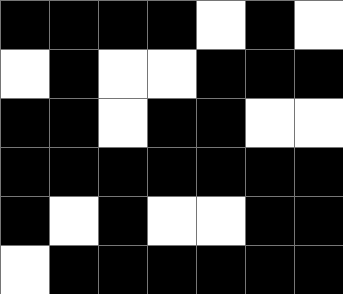[["black", "black", "black", "black", "white", "black", "white"], ["white", "black", "white", "white", "black", "black", "black"], ["black", "black", "white", "black", "black", "white", "white"], ["black", "black", "black", "black", "black", "black", "black"], ["black", "white", "black", "white", "white", "black", "black"], ["white", "black", "black", "black", "black", "black", "black"]]